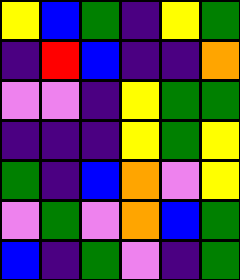[["yellow", "blue", "green", "indigo", "yellow", "green"], ["indigo", "red", "blue", "indigo", "indigo", "orange"], ["violet", "violet", "indigo", "yellow", "green", "green"], ["indigo", "indigo", "indigo", "yellow", "green", "yellow"], ["green", "indigo", "blue", "orange", "violet", "yellow"], ["violet", "green", "violet", "orange", "blue", "green"], ["blue", "indigo", "green", "violet", "indigo", "green"]]